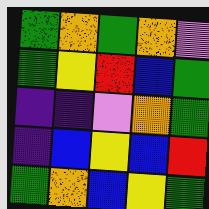[["green", "orange", "green", "orange", "violet"], ["green", "yellow", "red", "blue", "green"], ["indigo", "indigo", "violet", "orange", "green"], ["indigo", "blue", "yellow", "blue", "red"], ["green", "orange", "blue", "yellow", "green"]]